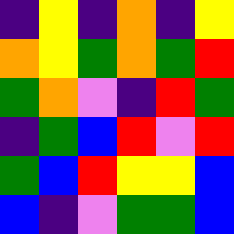[["indigo", "yellow", "indigo", "orange", "indigo", "yellow"], ["orange", "yellow", "green", "orange", "green", "red"], ["green", "orange", "violet", "indigo", "red", "green"], ["indigo", "green", "blue", "red", "violet", "red"], ["green", "blue", "red", "yellow", "yellow", "blue"], ["blue", "indigo", "violet", "green", "green", "blue"]]